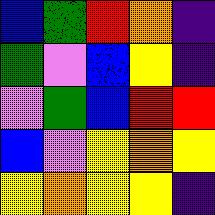[["blue", "green", "red", "orange", "indigo"], ["green", "violet", "blue", "yellow", "indigo"], ["violet", "green", "blue", "red", "red"], ["blue", "violet", "yellow", "orange", "yellow"], ["yellow", "orange", "yellow", "yellow", "indigo"]]